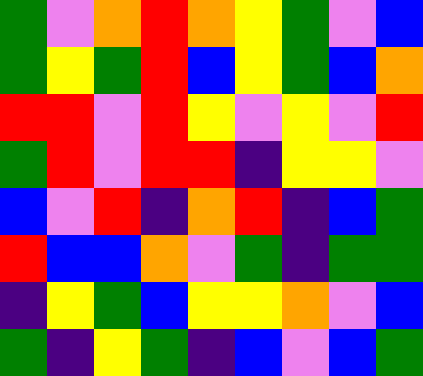[["green", "violet", "orange", "red", "orange", "yellow", "green", "violet", "blue"], ["green", "yellow", "green", "red", "blue", "yellow", "green", "blue", "orange"], ["red", "red", "violet", "red", "yellow", "violet", "yellow", "violet", "red"], ["green", "red", "violet", "red", "red", "indigo", "yellow", "yellow", "violet"], ["blue", "violet", "red", "indigo", "orange", "red", "indigo", "blue", "green"], ["red", "blue", "blue", "orange", "violet", "green", "indigo", "green", "green"], ["indigo", "yellow", "green", "blue", "yellow", "yellow", "orange", "violet", "blue"], ["green", "indigo", "yellow", "green", "indigo", "blue", "violet", "blue", "green"]]